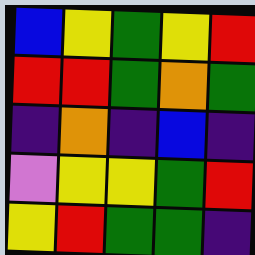[["blue", "yellow", "green", "yellow", "red"], ["red", "red", "green", "orange", "green"], ["indigo", "orange", "indigo", "blue", "indigo"], ["violet", "yellow", "yellow", "green", "red"], ["yellow", "red", "green", "green", "indigo"]]